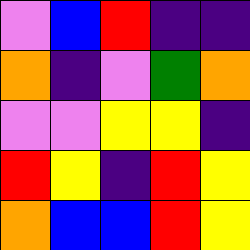[["violet", "blue", "red", "indigo", "indigo"], ["orange", "indigo", "violet", "green", "orange"], ["violet", "violet", "yellow", "yellow", "indigo"], ["red", "yellow", "indigo", "red", "yellow"], ["orange", "blue", "blue", "red", "yellow"]]